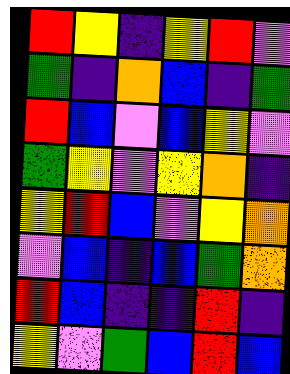[["red", "yellow", "indigo", "yellow", "red", "violet"], ["green", "indigo", "orange", "blue", "indigo", "green"], ["red", "blue", "violet", "blue", "yellow", "violet"], ["green", "yellow", "violet", "yellow", "orange", "indigo"], ["yellow", "red", "blue", "violet", "yellow", "orange"], ["violet", "blue", "indigo", "blue", "green", "orange"], ["red", "blue", "indigo", "indigo", "red", "indigo"], ["yellow", "violet", "green", "blue", "red", "blue"]]